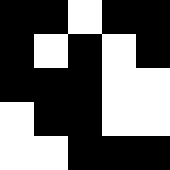[["black", "black", "white", "black", "black"], ["black", "white", "black", "white", "black"], ["black", "black", "black", "white", "white"], ["white", "black", "black", "white", "white"], ["white", "white", "black", "black", "black"]]